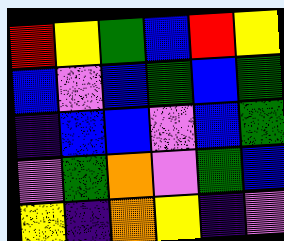[["red", "yellow", "green", "blue", "red", "yellow"], ["blue", "violet", "blue", "green", "blue", "green"], ["indigo", "blue", "blue", "violet", "blue", "green"], ["violet", "green", "orange", "violet", "green", "blue"], ["yellow", "indigo", "orange", "yellow", "indigo", "violet"]]